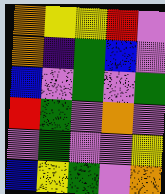[["orange", "yellow", "yellow", "red", "violet"], ["orange", "indigo", "green", "blue", "violet"], ["blue", "violet", "green", "violet", "green"], ["red", "green", "violet", "orange", "violet"], ["violet", "green", "violet", "violet", "yellow"], ["blue", "yellow", "green", "violet", "orange"]]